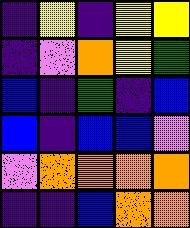[["indigo", "yellow", "indigo", "yellow", "yellow"], ["indigo", "violet", "orange", "yellow", "green"], ["blue", "indigo", "green", "indigo", "blue"], ["blue", "indigo", "blue", "blue", "violet"], ["violet", "orange", "orange", "orange", "orange"], ["indigo", "indigo", "blue", "orange", "orange"]]